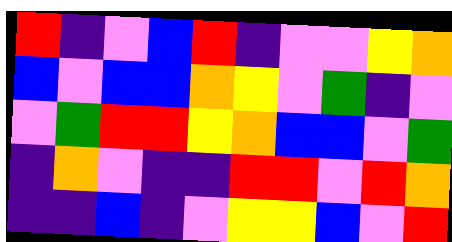[["red", "indigo", "violet", "blue", "red", "indigo", "violet", "violet", "yellow", "orange"], ["blue", "violet", "blue", "blue", "orange", "yellow", "violet", "green", "indigo", "violet"], ["violet", "green", "red", "red", "yellow", "orange", "blue", "blue", "violet", "green"], ["indigo", "orange", "violet", "indigo", "indigo", "red", "red", "violet", "red", "orange"], ["indigo", "indigo", "blue", "indigo", "violet", "yellow", "yellow", "blue", "violet", "red"]]